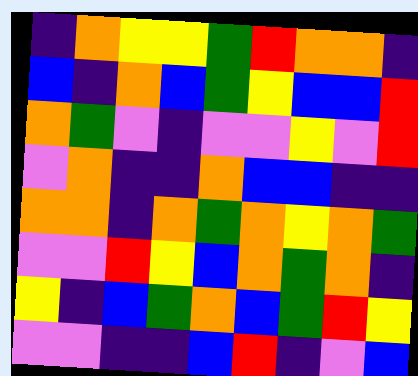[["indigo", "orange", "yellow", "yellow", "green", "red", "orange", "orange", "indigo"], ["blue", "indigo", "orange", "blue", "green", "yellow", "blue", "blue", "red"], ["orange", "green", "violet", "indigo", "violet", "violet", "yellow", "violet", "red"], ["violet", "orange", "indigo", "indigo", "orange", "blue", "blue", "indigo", "indigo"], ["orange", "orange", "indigo", "orange", "green", "orange", "yellow", "orange", "green"], ["violet", "violet", "red", "yellow", "blue", "orange", "green", "orange", "indigo"], ["yellow", "indigo", "blue", "green", "orange", "blue", "green", "red", "yellow"], ["violet", "violet", "indigo", "indigo", "blue", "red", "indigo", "violet", "blue"]]